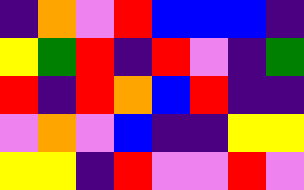[["indigo", "orange", "violet", "red", "blue", "blue", "blue", "indigo"], ["yellow", "green", "red", "indigo", "red", "violet", "indigo", "green"], ["red", "indigo", "red", "orange", "blue", "red", "indigo", "indigo"], ["violet", "orange", "violet", "blue", "indigo", "indigo", "yellow", "yellow"], ["yellow", "yellow", "indigo", "red", "violet", "violet", "red", "violet"]]